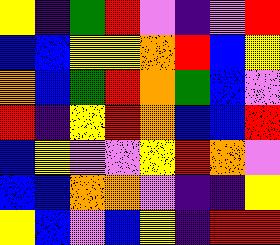[["yellow", "indigo", "green", "red", "violet", "indigo", "violet", "red"], ["blue", "blue", "yellow", "yellow", "orange", "red", "blue", "yellow"], ["orange", "blue", "green", "red", "orange", "green", "blue", "violet"], ["red", "indigo", "yellow", "red", "orange", "blue", "blue", "red"], ["blue", "yellow", "violet", "violet", "yellow", "red", "orange", "violet"], ["blue", "blue", "orange", "orange", "violet", "indigo", "indigo", "yellow"], ["yellow", "blue", "violet", "blue", "yellow", "indigo", "red", "red"]]